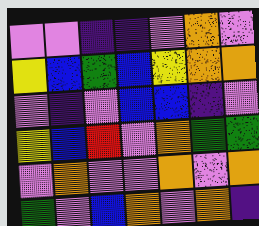[["violet", "violet", "indigo", "indigo", "violet", "orange", "violet"], ["yellow", "blue", "green", "blue", "yellow", "orange", "orange"], ["violet", "indigo", "violet", "blue", "blue", "indigo", "violet"], ["yellow", "blue", "red", "violet", "orange", "green", "green"], ["violet", "orange", "violet", "violet", "orange", "violet", "orange"], ["green", "violet", "blue", "orange", "violet", "orange", "indigo"]]